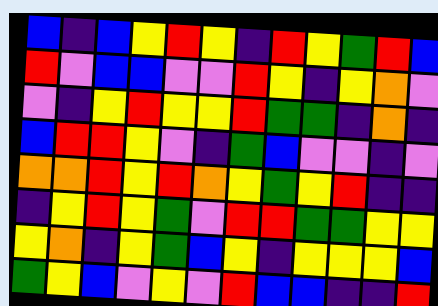[["blue", "indigo", "blue", "yellow", "red", "yellow", "indigo", "red", "yellow", "green", "red", "blue"], ["red", "violet", "blue", "blue", "violet", "violet", "red", "yellow", "indigo", "yellow", "orange", "violet"], ["violet", "indigo", "yellow", "red", "yellow", "yellow", "red", "green", "green", "indigo", "orange", "indigo"], ["blue", "red", "red", "yellow", "violet", "indigo", "green", "blue", "violet", "violet", "indigo", "violet"], ["orange", "orange", "red", "yellow", "red", "orange", "yellow", "green", "yellow", "red", "indigo", "indigo"], ["indigo", "yellow", "red", "yellow", "green", "violet", "red", "red", "green", "green", "yellow", "yellow"], ["yellow", "orange", "indigo", "yellow", "green", "blue", "yellow", "indigo", "yellow", "yellow", "yellow", "blue"], ["green", "yellow", "blue", "violet", "yellow", "violet", "red", "blue", "blue", "indigo", "indigo", "red"]]